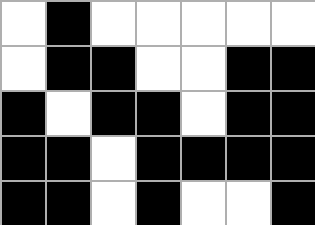[["white", "black", "white", "white", "white", "white", "white"], ["white", "black", "black", "white", "white", "black", "black"], ["black", "white", "black", "black", "white", "black", "black"], ["black", "black", "white", "black", "black", "black", "black"], ["black", "black", "white", "black", "white", "white", "black"]]